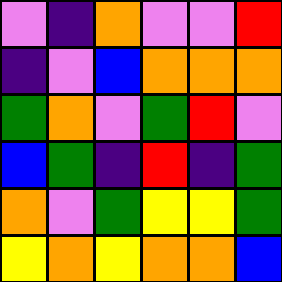[["violet", "indigo", "orange", "violet", "violet", "red"], ["indigo", "violet", "blue", "orange", "orange", "orange"], ["green", "orange", "violet", "green", "red", "violet"], ["blue", "green", "indigo", "red", "indigo", "green"], ["orange", "violet", "green", "yellow", "yellow", "green"], ["yellow", "orange", "yellow", "orange", "orange", "blue"]]